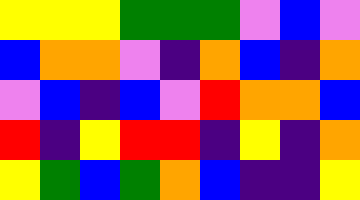[["yellow", "yellow", "yellow", "green", "green", "green", "violet", "blue", "violet"], ["blue", "orange", "orange", "violet", "indigo", "orange", "blue", "indigo", "orange"], ["violet", "blue", "indigo", "blue", "violet", "red", "orange", "orange", "blue"], ["red", "indigo", "yellow", "red", "red", "indigo", "yellow", "indigo", "orange"], ["yellow", "green", "blue", "green", "orange", "blue", "indigo", "indigo", "yellow"]]